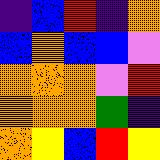[["indigo", "blue", "red", "indigo", "orange"], ["blue", "orange", "blue", "blue", "violet"], ["orange", "orange", "orange", "violet", "red"], ["orange", "orange", "orange", "green", "indigo"], ["orange", "yellow", "blue", "red", "yellow"]]